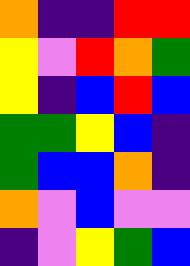[["orange", "indigo", "indigo", "red", "red"], ["yellow", "violet", "red", "orange", "green"], ["yellow", "indigo", "blue", "red", "blue"], ["green", "green", "yellow", "blue", "indigo"], ["green", "blue", "blue", "orange", "indigo"], ["orange", "violet", "blue", "violet", "violet"], ["indigo", "violet", "yellow", "green", "blue"]]